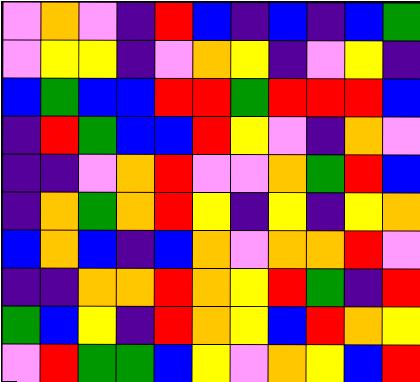[["violet", "orange", "violet", "indigo", "red", "blue", "indigo", "blue", "indigo", "blue", "green"], ["violet", "yellow", "yellow", "indigo", "violet", "orange", "yellow", "indigo", "violet", "yellow", "indigo"], ["blue", "green", "blue", "blue", "red", "red", "green", "red", "red", "red", "blue"], ["indigo", "red", "green", "blue", "blue", "red", "yellow", "violet", "indigo", "orange", "violet"], ["indigo", "indigo", "violet", "orange", "red", "violet", "violet", "orange", "green", "red", "blue"], ["indigo", "orange", "green", "orange", "red", "yellow", "indigo", "yellow", "indigo", "yellow", "orange"], ["blue", "orange", "blue", "indigo", "blue", "orange", "violet", "orange", "orange", "red", "violet"], ["indigo", "indigo", "orange", "orange", "red", "orange", "yellow", "red", "green", "indigo", "red"], ["green", "blue", "yellow", "indigo", "red", "orange", "yellow", "blue", "red", "orange", "yellow"], ["violet", "red", "green", "green", "blue", "yellow", "violet", "orange", "yellow", "blue", "red"]]